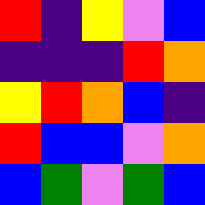[["red", "indigo", "yellow", "violet", "blue"], ["indigo", "indigo", "indigo", "red", "orange"], ["yellow", "red", "orange", "blue", "indigo"], ["red", "blue", "blue", "violet", "orange"], ["blue", "green", "violet", "green", "blue"]]